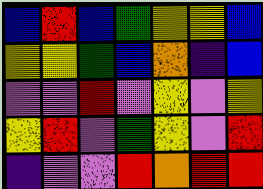[["blue", "red", "blue", "green", "yellow", "yellow", "blue"], ["yellow", "yellow", "green", "blue", "orange", "indigo", "blue"], ["violet", "violet", "red", "violet", "yellow", "violet", "yellow"], ["yellow", "red", "violet", "green", "yellow", "violet", "red"], ["indigo", "violet", "violet", "red", "orange", "red", "red"]]